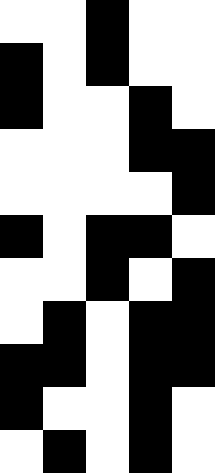[["white", "white", "black", "white", "white"], ["black", "white", "black", "white", "white"], ["black", "white", "white", "black", "white"], ["white", "white", "white", "black", "black"], ["white", "white", "white", "white", "black"], ["black", "white", "black", "black", "white"], ["white", "white", "black", "white", "black"], ["white", "black", "white", "black", "black"], ["black", "black", "white", "black", "black"], ["black", "white", "white", "black", "white"], ["white", "black", "white", "black", "white"]]